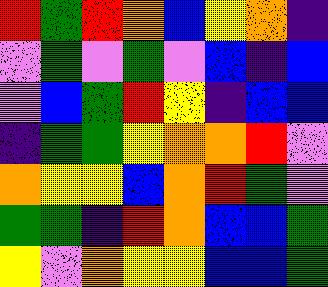[["red", "green", "red", "orange", "blue", "yellow", "orange", "indigo"], ["violet", "green", "violet", "green", "violet", "blue", "indigo", "blue"], ["violet", "blue", "green", "red", "yellow", "indigo", "blue", "blue"], ["indigo", "green", "green", "yellow", "orange", "orange", "red", "violet"], ["orange", "yellow", "yellow", "blue", "orange", "red", "green", "violet"], ["green", "green", "indigo", "red", "orange", "blue", "blue", "green"], ["yellow", "violet", "orange", "yellow", "yellow", "blue", "blue", "green"]]